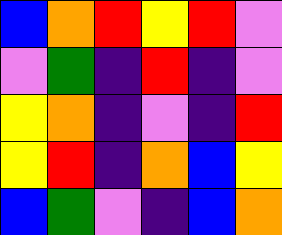[["blue", "orange", "red", "yellow", "red", "violet"], ["violet", "green", "indigo", "red", "indigo", "violet"], ["yellow", "orange", "indigo", "violet", "indigo", "red"], ["yellow", "red", "indigo", "orange", "blue", "yellow"], ["blue", "green", "violet", "indigo", "blue", "orange"]]